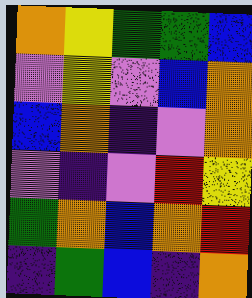[["orange", "yellow", "green", "green", "blue"], ["violet", "yellow", "violet", "blue", "orange"], ["blue", "orange", "indigo", "violet", "orange"], ["violet", "indigo", "violet", "red", "yellow"], ["green", "orange", "blue", "orange", "red"], ["indigo", "green", "blue", "indigo", "orange"]]